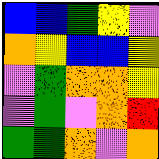[["blue", "blue", "green", "yellow", "violet"], ["orange", "yellow", "blue", "blue", "yellow"], ["violet", "green", "orange", "orange", "yellow"], ["violet", "green", "violet", "orange", "red"], ["green", "green", "orange", "violet", "orange"]]